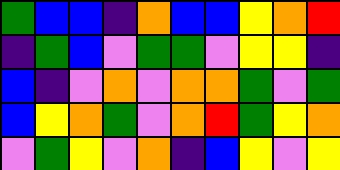[["green", "blue", "blue", "indigo", "orange", "blue", "blue", "yellow", "orange", "red"], ["indigo", "green", "blue", "violet", "green", "green", "violet", "yellow", "yellow", "indigo"], ["blue", "indigo", "violet", "orange", "violet", "orange", "orange", "green", "violet", "green"], ["blue", "yellow", "orange", "green", "violet", "orange", "red", "green", "yellow", "orange"], ["violet", "green", "yellow", "violet", "orange", "indigo", "blue", "yellow", "violet", "yellow"]]